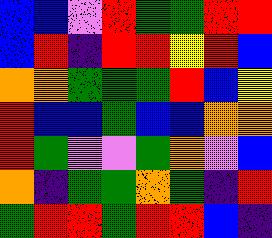[["blue", "blue", "violet", "red", "green", "green", "red", "red"], ["blue", "red", "indigo", "red", "red", "yellow", "red", "blue"], ["orange", "orange", "green", "green", "green", "red", "blue", "yellow"], ["red", "blue", "blue", "green", "blue", "blue", "orange", "orange"], ["red", "green", "violet", "violet", "green", "orange", "violet", "blue"], ["orange", "indigo", "green", "green", "orange", "green", "indigo", "red"], ["green", "red", "red", "green", "red", "red", "blue", "indigo"]]